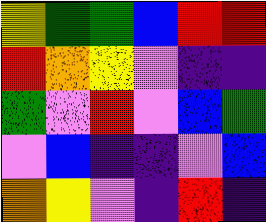[["yellow", "green", "green", "blue", "red", "red"], ["red", "orange", "yellow", "violet", "indigo", "indigo"], ["green", "violet", "red", "violet", "blue", "green"], ["violet", "blue", "indigo", "indigo", "violet", "blue"], ["orange", "yellow", "violet", "indigo", "red", "indigo"]]